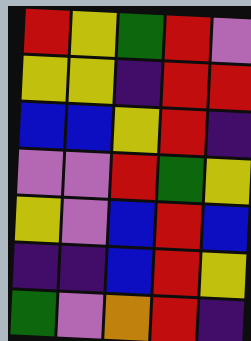[["red", "yellow", "green", "red", "violet"], ["yellow", "yellow", "indigo", "red", "red"], ["blue", "blue", "yellow", "red", "indigo"], ["violet", "violet", "red", "green", "yellow"], ["yellow", "violet", "blue", "red", "blue"], ["indigo", "indigo", "blue", "red", "yellow"], ["green", "violet", "orange", "red", "indigo"]]